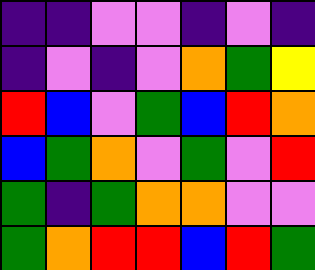[["indigo", "indigo", "violet", "violet", "indigo", "violet", "indigo"], ["indigo", "violet", "indigo", "violet", "orange", "green", "yellow"], ["red", "blue", "violet", "green", "blue", "red", "orange"], ["blue", "green", "orange", "violet", "green", "violet", "red"], ["green", "indigo", "green", "orange", "orange", "violet", "violet"], ["green", "orange", "red", "red", "blue", "red", "green"]]